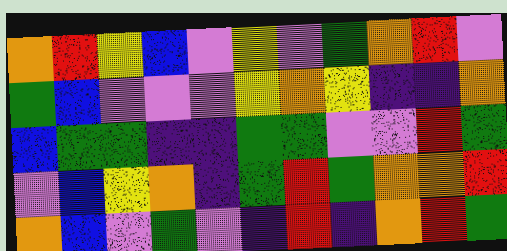[["orange", "red", "yellow", "blue", "violet", "yellow", "violet", "green", "orange", "red", "violet"], ["green", "blue", "violet", "violet", "violet", "yellow", "orange", "yellow", "indigo", "indigo", "orange"], ["blue", "green", "green", "indigo", "indigo", "green", "green", "violet", "violet", "red", "green"], ["violet", "blue", "yellow", "orange", "indigo", "green", "red", "green", "orange", "orange", "red"], ["orange", "blue", "violet", "green", "violet", "indigo", "red", "indigo", "orange", "red", "green"]]